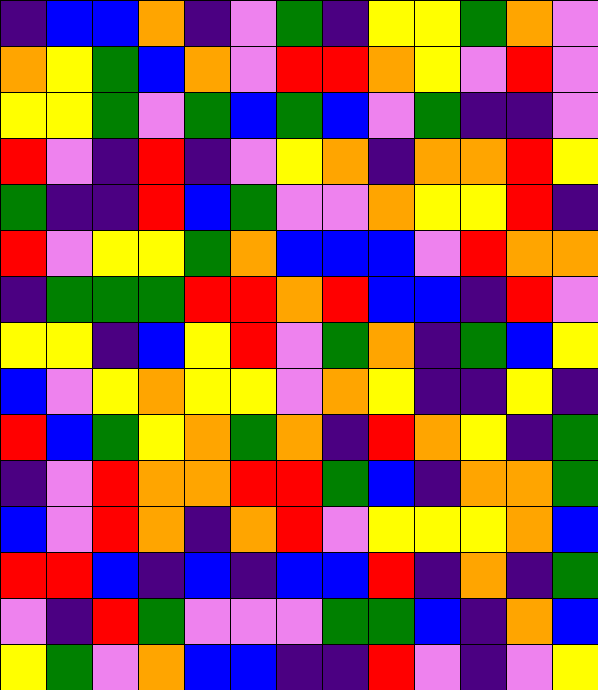[["indigo", "blue", "blue", "orange", "indigo", "violet", "green", "indigo", "yellow", "yellow", "green", "orange", "violet"], ["orange", "yellow", "green", "blue", "orange", "violet", "red", "red", "orange", "yellow", "violet", "red", "violet"], ["yellow", "yellow", "green", "violet", "green", "blue", "green", "blue", "violet", "green", "indigo", "indigo", "violet"], ["red", "violet", "indigo", "red", "indigo", "violet", "yellow", "orange", "indigo", "orange", "orange", "red", "yellow"], ["green", "indigo", "indigo", "red", "blue", "green", "violet", "violet", "orange", "yellow", "yellow", "red", "indigo"], ["red", "violet", "yellow", "yellow", "green", "orange", "blue", "blue", "blue", "violet", "red", "orange", "orange"], ["indigo", "green", "green", "green", "red", "red", "orange", "red", "blue", "blue", "indigo", "red", "violet"], ["yellow", "yellow", "indigo", "blue", "yellow", "red", "violet", "green", "orange", "indigo", "green", "blue", "yellow"], ["blue", "violet", "yellow", "orange", "yellow", "yellow", "violet", "orange", "yellow", "indigo", "indigo", "yellow", "indigo"], ["red", "blue", "green", "yellow", "orange", "green", "orange", "indigo", "red", "orange", "yellow", "indigo", "green"], ["indigo", "violet", "red", "orange", "orange", "red", "red", "green", "blue", "indigo", "orange", "orange", "green"], ["blue", "violet", "red", "orange", "indigo", "orange", "red", "violet", "yellow", "yellow", "yellow", "orange", "blue"], ["red", "red", "blue", "indigo", "blue", "indigo", "blue", "blue", "red", "indigo", "orange", "indigo", "green"], ["violet", "indigo", "red", "green", "violet", "violet", "violet", "green", "green", "blue", "indigo", "orange", "blue"], ["yellow", "green", "violet", "orange", "blue", "blue", "indigo", "indigo", "red", "violet", "indigo", "violet", "yellow"]]